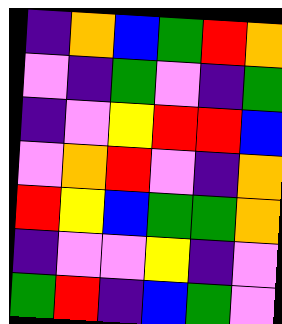[["indigo", "orange", "blue", "green", "red", "orange"], ["violet", "indigo", "green", "violet", "indigo", "green"], ["indigo", "violet", "yellow", "red", "red", "blue"], ["violet", "orange", "red", "violet", "indigo", "orange"], ["red", "yellow", "blue", "green", "green", "orange"], ["indigo", "violet", "violet", "yellow", "indigo", "violet"], ["green", "red", "indigo", "blue", "green", "violet"]]